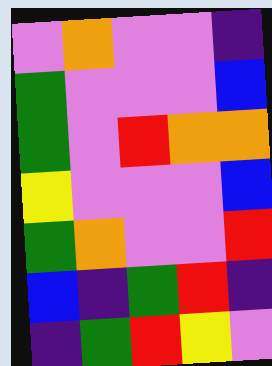[["violet", "orange", "violet", "violet", "indigo"], ["green", "violet", "violet", "violet", "blue"], ["green", "violet", "red", "orange", "orange"], ["yellow", "violet", "violet", "violet", "blue"], ["green", "orange", "violet", "violet", "red"], ["blue", "indigo", "green", "red", "indigo"], ["indigo", "green", "red", "yellow", "violet"]]